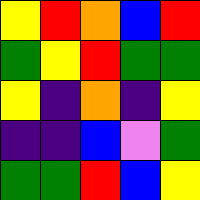[["yellow", "red", "orange", "blue", "red"], ["green", "yellow", "red", "green", "green"], ["yellow", "indigo", "orange", "indigo", "yellow"], ["indigo", "indigo", "blue", "violet", "green"], ["green", "green", "red", "blue", "yellow"]]